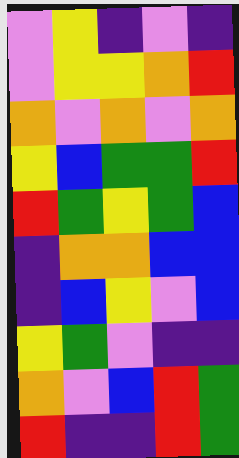[["violet", "yellow", "indigo", "violet", "indigo"], ["violet", "yellow", "yellow", "orange", "red"], ["orange", "violet", "orange", "violet", "orange"], ["yellow", "blue", "green", "green", "red"], ["red", "green", "yellow", "green", "blue"], ["indigo", "orange", "orange", "blue", "blue"], ["indigo", "blue", "yellow", "violet", "blue"], ["yellow", "green", "violet", "indigo", "indigo"], ["orange", "violet", "blue", "red", "green"], ["red", "indigo", "indigo", "red", "green"]]